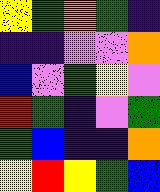[["yellow", "green", "orange", "green", "indigo"], ["indigo", "indigo", "violet", "violet", "orange"], ["blue", "violet", "green", "yellow", "violet"], ["red", "green", "indigo", "violet", "green"], ["green", "blue", "indigo", "indigo", "orange"], ["yellow", "red", "yellow", "green", "blue"]]